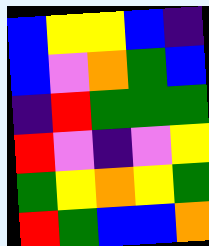[["blue", "yellow", "yellow", "blue", "indigo"], ["blue", "violet", "orange", "green", "blue"], ["indigo", "red", "green", "green", "green"], ["red", "violet", "indigo", "violet", "yellow"], ["green", "yellow", "orange", "yellow", "green"], ["red", "green", "blue", "blue", "orange"]]